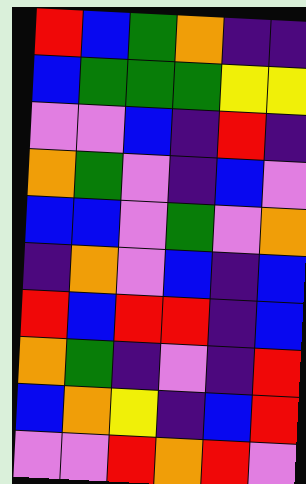[["red", "blue", "green", "orange", "indigo", "indigo"], ["blue", "green", "green", "green", "yellow", "yellow"], ["violet", "violet", "blue", "indigo", "red", "indigo"], ["orange", "green", "violet", "indigo", "blue", "violet"], ["blue", "blue", "violet", "green", "violet", "orange"], ["indigo", "orange", "violet", "blue", "indigo", "blue"], ["red", "blue", "red", "red", "indigo", "blue"], ["orange", "green", "indigo", "violet", "indigo", "red"], ["blue", "orange", "yellow", "indigo", "blue", "red"], ["violet", "violet", "red", "orange", "red", "violet"]]